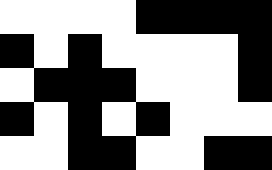[["white", "white", "white", "white", "black", "black", "black", "black"], ["black", "white", "black", "white", "white", "white", "white", "black"], ["white", "black", "black", "black", "white", "white", "white", "black"], ["black", "white", "black", "white", "black", "white", "white", "white"], ["white", "white", "black", "black", "white", "white", "black", "black"]]